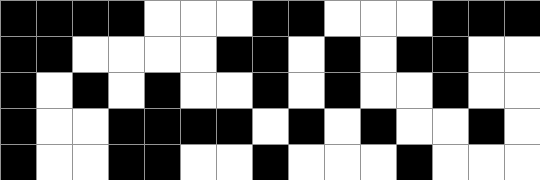[["black", "black", "black", "black", "white", "white", "white", "black", "black", "white", "white", "white", "black", "black", "black"], ["black", "black", "white", "white", "white", "white", "black", "black", "white", "black", "white", "black", "black", "white", "white"], ["black", "white", "black", "white", "black", "white", "white", "black", "white", "black", "white", "white", "black", "white", "white"], ["black", "white", "white", "black", "black", "black", "black", "white", "black", "white", "black", "white", "white", "black", "white"], ["black", "white", "white", "black", "black", "white", "white", "black", "white", "white", "white", "black", "white", "white", "white"]]